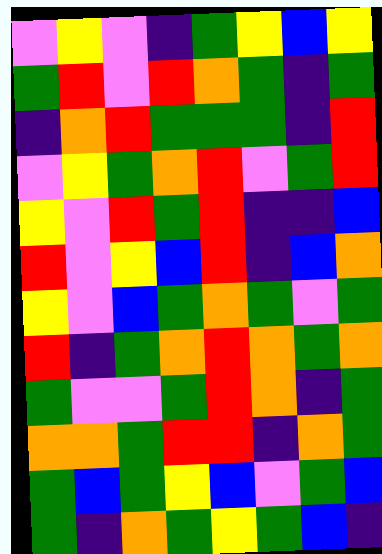[["violet", "yellow", "violet", "indigo", "green", "yellow", "blue", "yellow"], ["green", "red", "violet", "red", "orange", "green", "indigo", "green"], ["indigo", "orange", "red", "green", "green", "green", "indigo", "red"], ["violet", "yellow", "green", "orange", "red", "violet", "green", "red"], ["yellow", "violet", "red", "green", "red", "indigo", "indigo", "blue"], ["red", "violet", "yellow", "blue", "red", "indigo", "blue", "orange"], ["yellow", "violet", "blue", "green", "orange", "green", "violet", "green"], ["red", "indigo", "green", "orange", "red", "orange", "green", "orange"], ["green", "violet", "violet", "green", "red", "orange", "indigo", "green"], ["orange", "orange", "green", "red", "red", "indigo", "orange", "green"], ["green", "blue", "green", "yellow", "blue", "violet", "green", "blue"], ["green", "indigo", "orange", "green", "yellow", "green", "blue", "indigo"]]